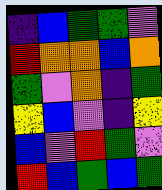[["indigo", "blue", "green", "green", "violet"], ["red", "orange", "orange", "blue", "orange"], ["green", "violet", "orange", "indigo", "green"], ["yellow", "blue", "violet", "indigo", "yellow"], ["blue", "violet", "red", "green", "violet"], ["red", "blue", "green", "blue", "green"]]